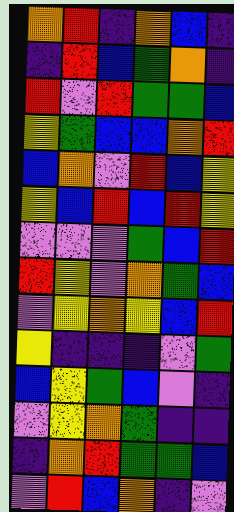[["orange", "red", "indigo", "orange", "blue", "indigo"], ["indigo", "red", "blue", "green", "orange", "indigo"], ["red", "violet", "red", "green", "green", "blue"], ["yellow", "green", "blue", "blue", "orange", "red"], ["blue", "orange", "violet", "red", "blue", "yellow"], ["yellow", "blue", "red", "blue", "red", "yellow"], ["violet", "violet", "violet", "green", "blue", "red"], ["red", "yellow", "violet", "orange", "green", "blue"], ["violet", "yellow", "orange", "yellow", "blue", "red"], ["yellow", "indigo", "indigo", "indigo", "violet", "green"], ["blue", "yellow", "green", "blue", "violet", "indigo"], ["violet", "yellow", "orange", "green", "indigo", "indigo"], ["indigo", "orange", "red", "green", "green", "blue"], ["violet", "red", "blue", "orange", "indigo", "violet"]]